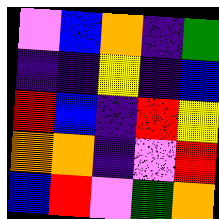[["violet", "blue", "orange", "indigo", "green"], ["indigo", "indigo", "yellow", "indigo", "blue"], ["red", "blue", "indigo", "red", "yellow"], ["orange", "orange", "indigo", "violet", "red"], ["blue", "red", "violet", "green", "orange"]]